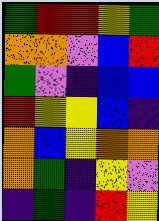[["green", "red", "red", "yellow", "green"], ["orange", "orange", "violet", "blue", "red"], ["green", "violet", "indigo", "blue", "blue"], ["red", "yellow", "yellow", "blue", "indigo"], ["orange", "blue", "yellow", "orange", "orange"], ["orange", "green", "indigo", "yellow", "violet"], ["indigo", "green", "indigo", "red", "yellow"]]